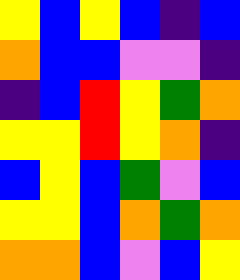[["yellow", "blue", "yellow", "blue", "indigo", "blue"], ["orange", "blue", "blue", "violet", "violet", "indigo"], ["indigo", "blue", "red", "yellow", "green", "orange"], ["yellow", "yellow", "red", "yellow", "orange", "indigo"], ["blue", "yellow", "blue", "green", "violet", "blue"], ["yellow", "yellow", "blue", "orange", "green", "orange"], ["orange", "orange", "blue", "violet", "blue", "yellow"]]